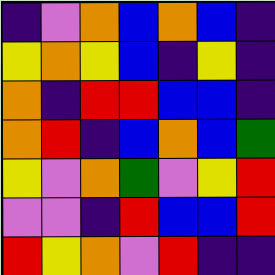[["indigo", "violet", "orange", "blue", "orange", "blue", "indigo"], ["yellow", "orange", "yellow", "blue", "indigo", "yellow", "indigo"], ["orange", "indigo", "red", "red", "blue", "blue", "indigo"], ["orange", "red", "indigo", "blue", "orange", "blue", "green"], ["yellow", "violet", "orange", "green", "violet", "yellow", "red"], ["violet", "violet", "indigo", "red", "blue", "blue", "red"], ["red", "yellow", "orange", "violet", "red", "indigo", "indigo"]]